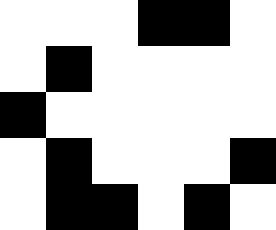[["white", "white", "white", "black", "black", "white"], ["white", "black", "white", "white", "white", "white"], ["black", "white", "white", "white", "white", "white"], ["white", "black", "white", "white", "white", "black"], ["white", "black", "black", "white", "black", "white"]]